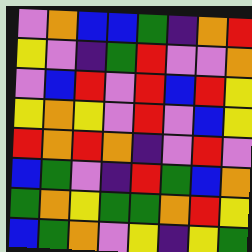[["violet", "orange", "blue", "blue", "green", "indigo", "orange", "red"], ["yellow", "violet", "indigo", "green", "red", "violet", "violet", "orange"], ["violet", "blue", "red", "violet", "red", "blue", "red", "yellow"], ["yellow", "orange", "yellow", "violet", "red", "violet", "blue", "yellow"], ["red", "orange", "red", "orange", "indigo", "violet", "red", "violet"], ["blue", "green", "violet", "indigo", "red", "green", "blue", "orange"], ["green", "orange", "yellow", "green", "green", "orange", "red", "yellow"], ["blue", "green", "orange", "violet", "yellow", "indigo", "yellow", "green"]]